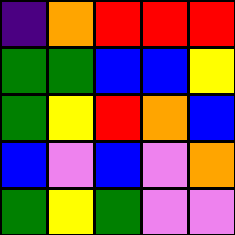[["indigo", "orange", "red", "red", "red"], ["green", "green", "blue", "blue", "yellow"], ["green", "yellow", "red", "orange", "blue"], ["blue", "violet", "blue", "violet", "orange"], ["green", "yellow", "green", "violet", "violet"]]